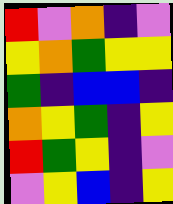[["red", "violet", "orange", "indigo", "violet"], ["yellow", "orange", "green", "yellow", "yellow"], ["green", "indigo", "blue", "blue", "indigo"], ["orange", "yellow", "green", "indigo", "yellow"], ["red", "green", "yellow", "indigo", "violet"], ["violet", "yellow", "blue", "indigo", "yellow"]]